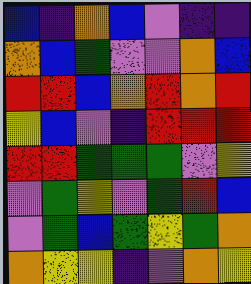[["blue", "indigo", "orange", "blue", "violet", "indigo", "indigo"], ["orange", "blue", "green", "violet", "violet", "orange", "blue"], ["red", "red", "blue", "orange", "red", "orange", "red"], ["yellow", "blue", "violet", "indigo", "red", "red", "red"], ["red", "red", "green", "green", "green", "violet", "yellow"], ["violet", "green", "yellow", "violet", "green", "red", "blue"], ["violet", "green", "blue", "green", "yellow", "green", "orange"], ["orange", "yellow", "yellow", "indigo", "violet", "orange", "yellow"]]